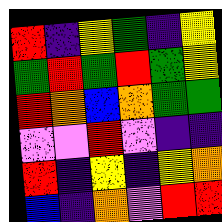[["red", "indigo", "yellow", "green", "indigo", "yellow"], ["green", "red", "green", "red", "green", "yellow"], ["red", "orange", "blue", "orange", "green", "green"], ["violet", "violet", "red", "violet", "indigo", "indigo"], ["red", "indigo", "yellow", "indigo", "yellow", "orange"], ["blue", "indigo", "orange", "violet", "red", "red"]]